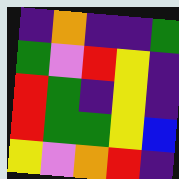[["indigo", "orange", "indigo", "indigo", "green"], ["green", "violet", "red", "yellow", "indigo"], ["red", "green", "indigo", "yellow", "indigo"], ["red", "green", "green", "yellow", "blue"], ["yellow", "violet", "orange", "red", "indigo"]]